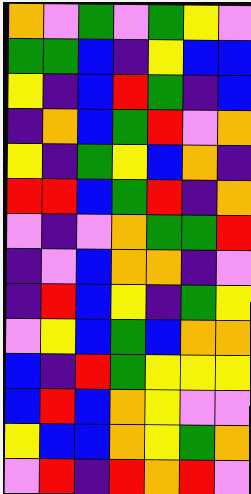[["orange", "violet", "green", "violet", "green", "yellow", "violet"], ["green", "green", "blue", "indigo", "yellow", "blue", "blue"], ["yellow", "indigo", "blue", "red", "green", "indigo", "blue"], ["indigo", "orange", "blue", "green", "red", "violet", "orange"], ["yellow", "indigo", "green", "yellow", "blue", "orange", "indigo"], ["red", "red", "blue", "green", "red", "indigo", "orange"], ["violet", "indigo", "violet", "orange", "green", "green", "red"], ["indigo", "violet", "blue", "orange", "orange", "indigo", "violet"], ["indigo", "red", "blue", "yellow", "indigo", "green", "yellow"], ["violet", "yellow", "blue", "green", "blue", "orange", "orange"], ["blue", "indigo", "red", "green", "yellow", "yellow", "yellow"], ["blue", "red", "blue", "orange", "yellow", "violet", "violet"], ["yellow", "blue", "blue", "orange", "yellow", "green", "orange"], ["violet", "red", "indigo", "red", "orange", "red", "violet"]]